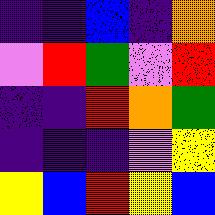[["indigo", "indigo", "blue", "indigo", "orange"], ["violet", "red", "green", "violet", "red"], ["indigo", "indigo", "red", "orange", "green"], ["indigo", "indigo", "indigo", "violet", "yellow"], ["yellow", "blue", "red", "yellow", "blue"]]